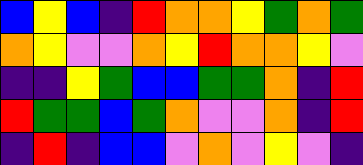[["blue", "yellow", "blue", "indigo", "red", "orange", "orange", "yellow", "green", "orange", "green"], ["orange", "yellow", "violet", "violet", "orange", "yellow", "red", "orange", "orange", "yellow", "violet"], ["indigo", "indigo", "yellow", "green", "blue", "blue", "green", "green", "orange", "indigo", "red"], ["red", "green", "green", "blue", "green", "orange", "violet", "violet", "orange", "indigo", "red"], ["indigo", "red", "indigo", "blue", "blue", "violet", "orange", "violet", "yellow", "violet", "indigo"]]